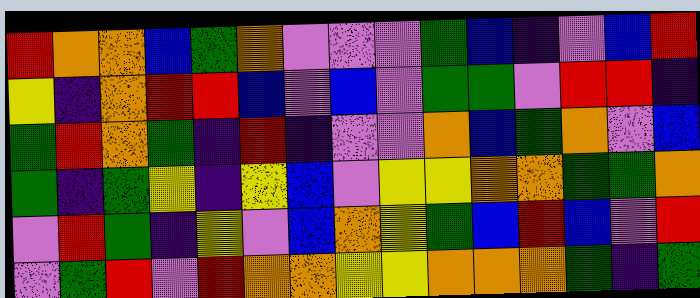[["red", "orange", "orange", "blue", "green", "orange", "violet", "violet", "violet", "green", "blue", "indigo", "violet", "blue", "red"], ["yellow", "indigo", "orange", "red", "red", "blue", "violet", "blue", "violet", "green", "green", "violet", "red", "red", "indigo"], ["green", "red", "orange", "green", "indigo", "red", "indigo", "violet", "violet", "orange", "blue", "green", "orange", "violet", "blue"], ["green", "indigo", "green", "yellow", "indigo", "yellow", "blue", "violet", "yellow", "yellow", "orange", "orange", "green", "green", "orange"], ["violet", "red", "green", "indigo", "yellow", "violet", "blue", "orange", "yellow", "green", "blue", "red", "blue", "violet", "red"], ["violet", "green", "red", "violet", "red", "orange", "orange", "yellow", "yellow", "orange", "orange", "orange", "green", "indigo", "green"]]